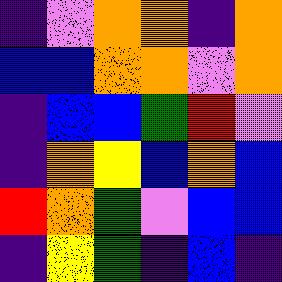[["indigo", "violet", "orange", "orange", "indigo", "orange"], ["blue", "blue", "orange", "orange", "violet", "orange"], ["indigo", "blue", "blue", "green", "red", "violet"], ["indigo", "orange", "yellow", "blue", "orange", "blue"], ["red", "orange", "green", "violet", "blue", "blue"], ["indigo", "yellow", "green", "indigo", "blue", "indigo"]]